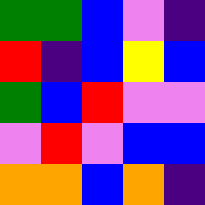[["green", "green", "blue", "violet", "indigo"], ["red", "indigo", "blue", "yellow", "blue"], ["green", "blue", "red", "violet", "violet"], ["violet", "red", "violet", "blue", "blue"], ["orange", "orange", "blue", "orange", "indigo"]]